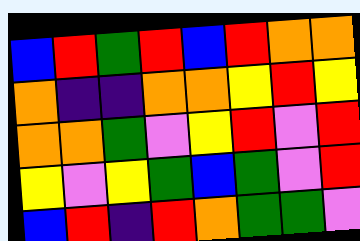[["blue", "red", "green", "red", "blue", "red", "orange", "orange"], ["orange", "indigo", "indigo", "orange", "orange", "yellow", "red", "yellow"], ["orange", "orange", "green", "violet", "yellow", "red", "violet", "red"], ["yellow", "violet", "yellow", "green", "blue", "green", "violet", "red"], ["blue", "red", "indigo", "red", "orange", "green", "green", "violet"]]